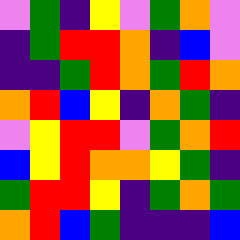[["violet", "green", "indigo", "yellow", "violet", "green", "orange", "violet"], ["indigo", "green", "red", "red", "orange", "indigo", "blue", "violet"], ["indigo", "indigo", "green", "red", "orange", "green", "red", "orange"], ["orange", "red", "blue", "yellow", "indigo", "orange", "green", "indigo"], ["violet", "yellow", "red", "red", "violet", "green", "orange", "red"], ["blue", "yellow", "red", "orange", "orange", "yellow", "green", "indigo"], ["green", "red", "red", "yellow", "indigo", "green", "orange", "green"], ["orange", "red", "blue", "green", "indigo", "indigo", "indigo", "blue"]]